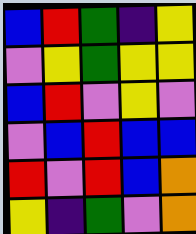[["blue", "red", "green", "indigo", "yellow"], ["violet", "yellow", "green", "yellow", "yellow"], ["blue", "red", "violet", "yellow", "violet"], ["violet", "blue", "red", "blue", "blue"], ["red", "violet", "red", "blue", "orange"], ["yellow", "indigo", "green", "violet", "orange"]]